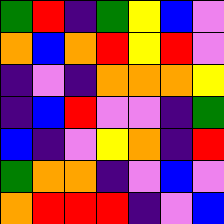[["green", "red", "indigo", "green", "yellow", "blue", "violet"], ["orange", "blue", "orange", "red", "yellow", "red", "violet"], ["indigo", "violet", "indigo", "orange", "orange", "orange", "yellow"], ["indigo", "blue", "red", "violet", "violet", "indigo", "green"], ["blue", "indigo", "violet", "yellow", "orange", "indigo", "red"], ["green", "orange", "orange", "indigo", "violet", "blue", "violet"], ["orange", "red", "red", "red", "indigo", "violet", "blue"]]